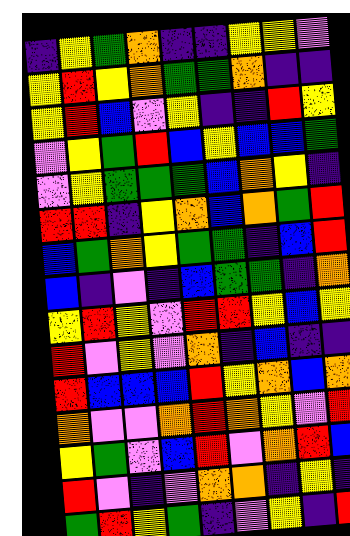[["indigo", "yellow", "green", "orange", "indigo", "indigo", "yellow", "yellow", "violet"], ["yellow", "red", "yellow", "orange", "green", "green", "orange", "indigo", "indigo"], ["yellow", "red", "blue", "violet", "yellow", "indigo", "indigo", "red", "yellow"], ["violet", "yellow", "green", "red", "blue", "yellow", "blue", "blue", "green"], ["violet", "yellow", "green", "green", "green", "blue", "orange", "yellow", "indigo"], ["red", "red", "indigo", "yellow", "orange", "blue", "orange", "green", "red"], ["blue", "green", "orange", "yellow", "green", "green", "indigo", "blue", "red"], ["blue", "indigo", "violet", "indigo", "blue", "green", "green", "indigo", "orange"], ["yellow", "red", "yellow", "violet", "red", "red", "yellow", "blue", "yellow"], ["red", "violet", "yellow", "violet", "orange", "indigo", "blue", "indigo", "indigo"], ["red", "blue", "blue", "blue", "red", "yellow", "orange", "blue", "orange"], ["orange", "violet", "violet", "orange", "red", "orange", "yellow", "violet", "red"], ["yellow", "green", "violet", "blue", "red", "violet", "orange", "red", "blue"], ["red", "violet", "indigo", "violet", "orange", "orange", "indigo", "yellow", "indigo"], ["green", "red", "yellow", "green", "indigo", "violet", "yellow", "indigo", "red"]]